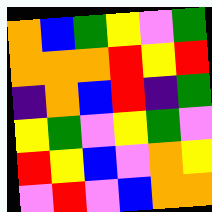[["orange", "blue", "green", "yellow", "violet", "green"], ["orange", "orange", "orange", "red", "yellow", "red"], ["indigo", "orange", "blue", "red", "indigo", "green"], ["yellow", "green", "violet", "yellow", "green", "violet"], ["red", "yellow", "blue", "violet", "orange", "yellow"], ["violet", "red", "violet", "blue", "orange", "orange"]]